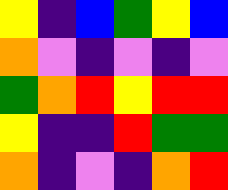[["yellow", "indigo", "blue", "green", "yellow", "blue"], ["orange", "violet", "indigo", "violet", "indigo", "violet"], ["green", "orange", "red", "yellow", "red", "red"], ["yellow", "indigo", "indigo", "red", "green", "green"], ["orange", "indigo", "violet", "indigo", "orange", "red"]]